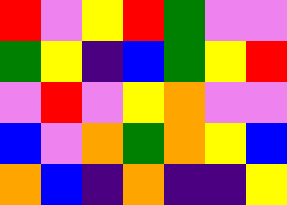[["red", "violet", "yellow", "red", "green", "violet", "violet"], ["green", "yellow", "indigo", "blue", "green", "yellow", "red"], ["violet", "red", "violet", "yellow", "orange", "violet", "violet"], ["blue", "violet", "orange", "green", "orange", "yellow", "blue"], ["orange", "blue", "indigo", "orange", "indigo", "indigo", "yellow"]]